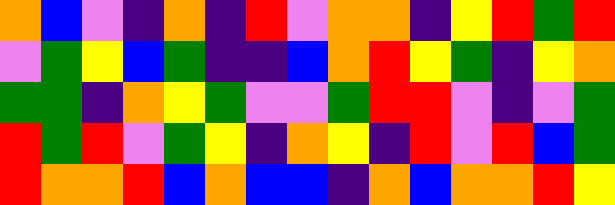[["orange", "blue", "violet", "indigo", "orange", "indigo", "red", "violet", "orange", "orange", "indigo", "yellow", "red", "green", "red"], ["violet", "green", "yellow", "blue", "green", "indigo", "indigo", "blue", "orange", "red", "yellow", "green", "indigo", "yellow", "orange"], ["green", "green", "indigo", "orange", "yellow", "green", "violet", "violet", "green", "red", "red", "violet", "indigo", "violet", "green"], ["red", "green", "red", "violet", "green", "yellow", "indigo", "orange", "yellow", "indigo", "red", "violet", "red", "blue", "green"], ["red", "orange", "orange", "red", "blue", "orange", "blue", "blue", "indigo", "orange", "blue", "orange", "orange", "red", "yellow"]]